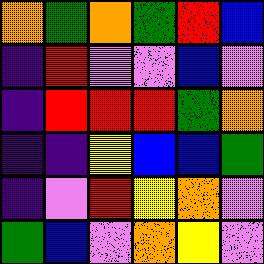[["orange", "green", "orange", "green", "red", "blue"], ["indigo", "red", "violet", "violet", "blue", "violet"], ["indigo", "red", "red", "red", "green", "orange"], ["indigo", "indigo", "yellow", "blue", "blue", "green"], ["indigo", "violet", "red", "yellow", "orange", "violet"], ["green", "blue", "violet", "orange", "yellow", "violet"]]